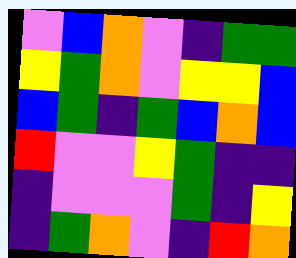[["violet", "blue", "orange", "violet", "indigo", "green", "green"], ["yellow", "green", "orange", "violet", "yellow", "yellow", "blue"], ["blue", "green", "indigo", "green", "blue", "orange", "blue"], ["red", "violet", "violet", "yellow", "green", "indigo", "indigo"], ["indigo", "violet", "violet", "violet", "green", "indigo", "yellow"], ["indigo", "green", "orange", "violet", "indigo", "red", "orange"]]